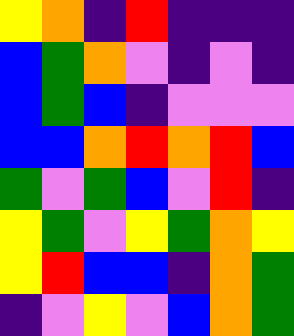[["yellow", "orange", "indigo", "red", "indigo", "indigo", "indigo"], ["blue", "green", "orange", "violet", "indigo", "violet", "indigo"], ["blue", "green", "blue", "indigo", "violet", "violet", "violet"], ["blue", "blue", "orange", "red", "orange", "red", "blue"], ["green", "violet", "green", "blue", "violet", "red", "indigo"], ["yellow", "green", "violet", "yellow", "green", "orange", "yellow"], ["yellow", "red", "blue", "blue", "indigo", "orange", "green"], ["indigo", "violet", "yellow", "violet", "blue", "orange", "green"]]